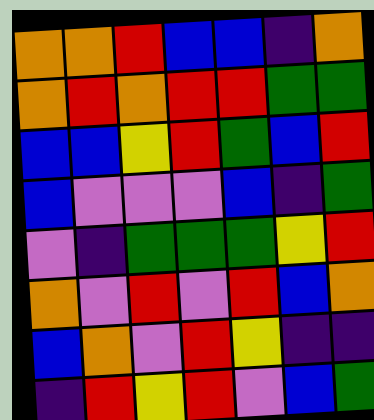[["orange", "orange", "red", "blue", "blue", "indigo", "orange"], ["orange", "red", "orange", "red", "red", "green", "green"], ["blue", "blue", "yellow", "red", "green", "blue", "red"], ["blue", "violet", "violet", "violet", "blue", "indigo", "green"], ["violet", "indigo", "green", "green", "green", "yellow", "red"], ["orange", "violet", "red", "violet", "red", "blue", "orange"], ["blue", "orange", "violet", "red", "yellow", "indigo", "indigo"], ["indigo", "red", "yellow", "red", "violet", "blue", "green"]]